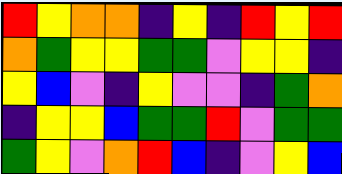[["red", "yellow", "orange", "orange", "indigo", "yellow", "indigo", "red", "yellow", "red"], ["orange", "green", "yellow", "yellow", "green", "green", "violet", "yellow", "yellow", "indigo"], ["yellow", "blue", "violet", "indigo", "yellow", "violet", "violet", "indigo", "green", "orange"], ["indigo", "yellow", "yellow", "blue", "green", "green", "red", "violet", "green", "green"], ["green", "yellow", "violet", "orange", "red", "blue", "indigo", "violet", "yellow", "blue"]]